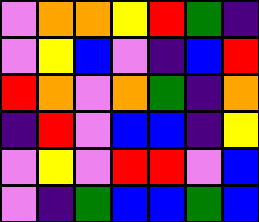[["violet", "orange", "orange", "yellow", "red", "green", "indigo"], ["violet", "yellow", "blue", "violet", "indigo", "blue", "red"], ["red", "orange", "violet", "orange", "green", "indigo", "orange"], ["indigo", "red", "violet", "blue", "blue", "indigo", "yellow"], ["violet", "yellow", "violet", "red", "red", "violet", "blue"], ["violet", "indigo", "green", "blue", "blue", "green", "blue"]]